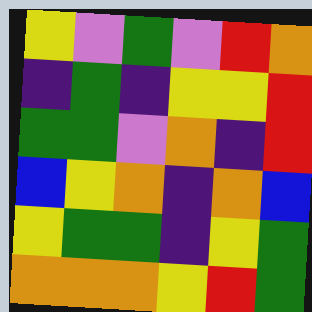[["yellow", "violet", "green", "violet", "red", "orange"], ["indigo", "green", "indigo", "yellow", "yellow", "red"], ["green", "green", "violet", "orange", "indigo", "red"], ["blue", "yellow", "orange", "indigo", "orange", "blue"], ["yellow", "green", "green", "indigo", "yellow", "green"], ["orange", "orange", "orange", "yellow", "red", "green"]]